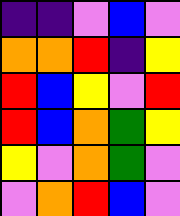[["indigo", "indigo", "violet", "blue", "violet"], ["orange", "orange", "red", "indigo", "yellow"], ["red", "blue", "yellow", "violet", "red"], ["red", "blue", "orange", "green", "yellow"], ["yellow", "violet", "orange", "green", "violet"], ["violet", "orange", "red", "blue", "violet"]]